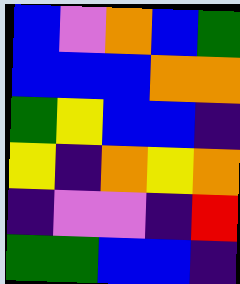[["blue", "violet", "orange", "blue", "green"], ["blue", "blue", "blue", "orange", "orange"], ["green", "yellow", "blue", "blue", "indigo"], ["yellow", "indigo", "orange", "yellow", "orange"], ["indigo", "violet", "violet", "indigo", "red"], ["green", "green", "blue", "blue", "indigo"]]